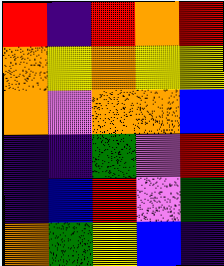[["red", "indigo", "red", "orange", "red"], ["orange", "yellow", "orange", "yellow", "yellow"], ["orange", "violet", "orange", "orange", "blue"], ["indigo", "indigo", "green", "violet", "red"], ["indigo", "blue", "red", "violet", "green"], ["orange", "green", "yellow", "blue", "indigo"]]